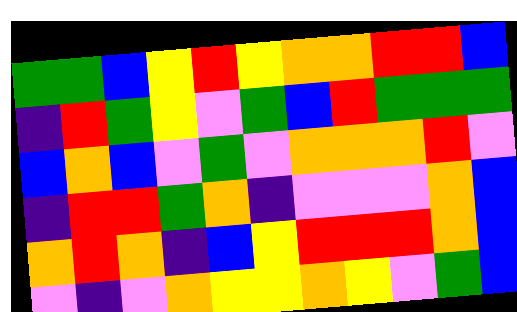[["green", "green", "blue", "yellow", "red", "yellow", "orange", "orange", "red", "red", "blue"], ["indigo", "red", "green", "yellow", "violet", "green", "blue", "red", "green", "green", "green"], ["blue", "orange", "blue", "violet", "green", "violet", "orange", "orange", "orange", "red", "violet"], ["indigo", "red", "red", "green", "orange", "indigo", "violet", "violet", "violet", "orange", "blue"], ["orange", "red", "orange", "indigo", "blue", "yellow", "red", "red", "red", "orange", "blue"], ["violet", "indigo", "violet", "orange", "yellow", "yellow", "orange", "yellow", "violet", "green", "blue"]]